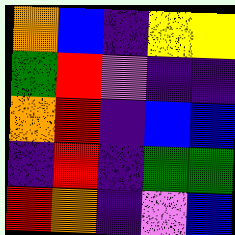[["orange", "blue", "indigo", "yellow", "yellow"], ["green", "red", "violet", "indigo", "indigo"], ["orange", "red", "indigo", "blue", "blue"], ["indigo", "red", "indigo", "green", "green"], ["red", "orange", "indigo", "violet", "blue"]]